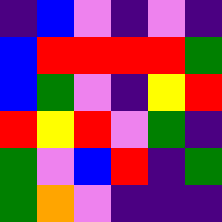[["indigo", "blue", "violet", "indigo", "violet", "indigo"], ["blue", "red", "red", "red", "red", "green"], ["blue", "green", "violet", "indigo", "yellow", "red"], ["red", "yellow", "red", "violet", "green", "indigo"], ["green", "violet", "blue", "red", "indigo", "green"], ["green", "orange", "violet", "indigo", "indigo", "indigo"]]